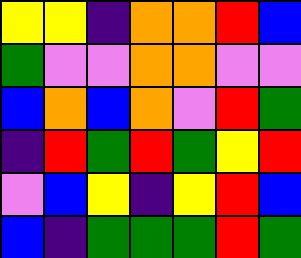[["yellow", "yellow", "indigo", "orange", "orange", "red", "blue"], ["green", "violet", "violet", "orange", "orange", "violet", "violet"], ["blue", "orange", "blue", "orange", "violet", "red", "green"], ["indigo", "red", "green", "red", "green", "yellow", "red"], ["violet", "blue", "yellow", "indigo", "yellow", "red", "blue"], ["blue", "indigo", "green", "green", "green", "red", "green"]]